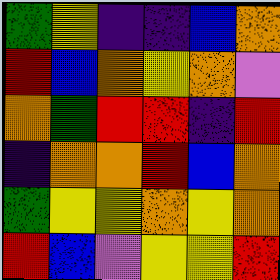[["green", "yellow", "indigo", "indigo", "blue", "orange"], ["red", "blue", "orange", "yellow", "orange", "violet"], ["orange", "green", "red", "red", "indigo", "red"], ["indigo", "orange", "orange", "red", "blue", "orange"], ["green", "yellow", "yellow", "orange", "yellow", "orange"], ["red", "blue", "violet", "yellow", "yellow", "red"]]